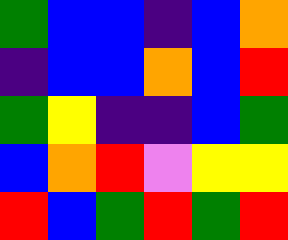[["green", "blue", "blue", "indigo", "blue", "orange"], ["indigo", "blue", "blue", "orange", "blue", "red"], ["green", "yellow", "indigo", "indigo", "blue", "green"], ["blue", "orange", "red", "violet", "yellow", "yellow"], ["red", "blue", "green", "red", "green", "red"]]